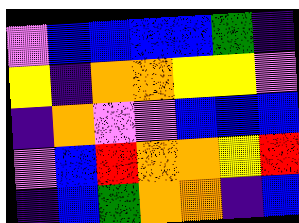[["violet", "blue", "blue", "blue", "blue", "green", "indigo"], ["yellow", "indigo", "orange", "orange", "yellow", "yellow", "violet"], ["indigo", "orange", "violet", "violet", "blue", "blue", "blue"], ["violet", "blue", "red", "orange", "orange", "yellow", "red"], ["indigo", "blue", "green", "orange", "orange", "indigo", "blue"]]